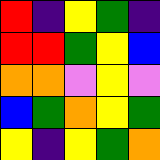[["red", "indigo", "yellow", "green", "indigo"], ["red", "red", "green", "yellow", "blue"], ["orange", "orange", "violet", "yellow", "violet"], ["blue", "green", "orange", "yellow", "green"], ["yellow", "indigo", "yellow", "green", "orange"]]